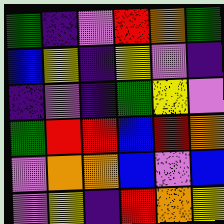[["green", "indigo", "violet", "red", "orange", "green"], ["blue", "yellow", "indigo", "yellow", "violet", "indigo"], ["indigo", "violet", "indigo", "green", "yellow", "violet"], ["green", "red", "red", "blue", "red", "orange"], ["violet", "orange", "orange", "blue", "violet", "blue"], ["violet", "yellow", "indigo", "red", "orange", "yellow"]]